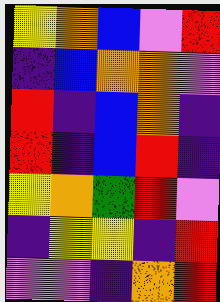[["yellow", "orange", "blue", "violet", "red"], ["indigo", "blue", "orange", "orange", "violet"], ["red", "indigo", "blue", "orange", "indigo"], ["red", "indigo", "blue", "red", "indigo"], ["yellow", "orange", "green", "red", "violet"], ["indigo", "yellow", "yellow", "indigo", "red"], ["violet", "violet", "indigo", "orange", "red"]]